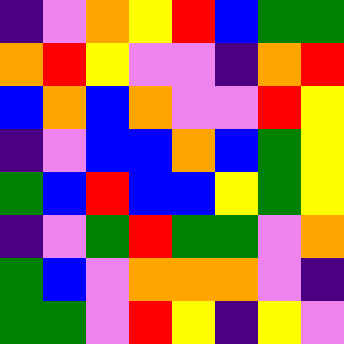[["indigo", "violet", "orange", "yellow", "red", "blue", "green", "green"], ["orange", "red", "yellow", "violet", "violet", "indigo", "orange", "red"], ["blue", "orange", "blue", "orange", "violet", "violet", "red", "yellow"], ["indigo", "violet", "blue", "blue", "orange", "blue", "green", "yellow"], ["green", "blue", "red", "blue", "blue", "yellow", "green", "yellow"], ["indigo", "violet", "green", "red", "green", "green", "violet", "orange"], ["green", "blue", "violet", "orange", "orange", "orange", "violet", "indigo"], ["green", "green", "violet", "red", "yellow", "indigo", "yellow", "violet"]]